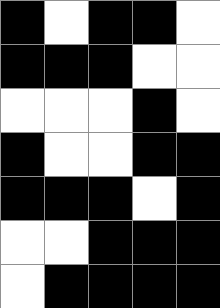[["black", "white", "black", "black", "white"], ["black", "black", "black", "white", "white"], ["white", "white", "white", "black", "white"], ["black", "white", "white", "black", "black"], ["black", "black", "black", "white", "black"], ["white", "white", "black", "black", "black"], ["white", "black", "black", "black", "black"]]